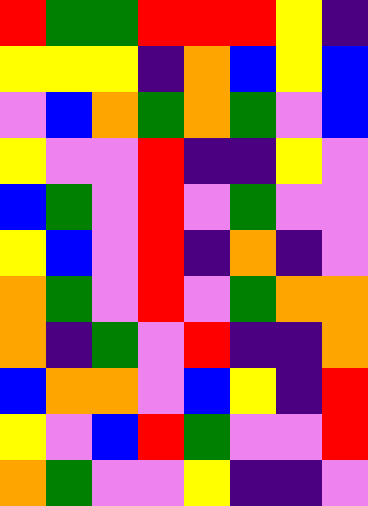[["red", "green", "green", "red", "red", "red", "yellow", "indigo"], ["yellow", "yellow", "yellow", "indigo", "orange", "blue", "yellow", "blue"], ["violet", "blue", "orange", "green", "orange", "green", "violet", "blue"], ["yellow", "violet", "violet", "red", "indigo", "indigo", "yellow", "violet"], ["blue", "green", "violet", "red", "violet", "green", "violet", "violet"], ["yellow", "blue", "violet", "red", "indigo", "orange", "indigo", "violet"], ["orange", "green", "violet", "red", "violet", "green", "orange", "orange"], ["orange", "indigo", "green", "violet", "red", "indigo", "indigo", "orange"], ["blue", "orange", "orange", "violet", "blue", "yellow", "indigo", "red"], ["yellow", "violet", "blue", "red", "green", "violet", "violet", "red"], ["orange", "green", "violet", "violet", "yellow", "indigo", "indigo", "violet"]]